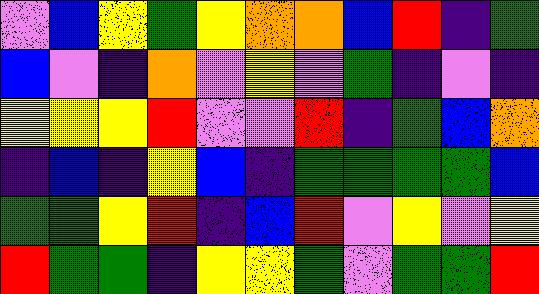[["violet", "blue", "yellow", "green", "yellow", "orange", "orange", "blue", "red", "indigo", "green"], ["blue", "violet", "indigo", "orange", "violet", "yellow", "violet", "green", "indigo", "violet", "indigo"], ["yellow", "yellow", "yellow", "red", "violet", "violet", "red", "indigo", "green", "blue", "orange"], ["indigo", "blue", "indigo", "yellow", "blue", "indigo", "green", "green", "green", "green", "blue"], ["green", "green", "yellow", "red", "indigo", "blue", "red", "violet", "yellow", "violet", "yellow"], ["red", "green", "green", "indigo", "yellow", "yellow", "green", "violet", "green", "green", "red"]]